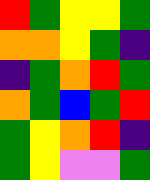[["red", "green", "yellow", "yellow", "green"], ["orange", "orange", "yellow", "green", "indigo"], ["indigo", "green", "orange", "red", "green"], ["orange", "green", "blue", "green", "red"], ["green", "yellow", "orange", "red", "indigo"], ["green", "yellow", "violet", "violet", "green"]]